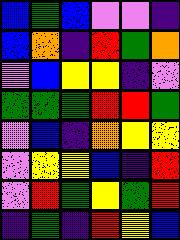[["blue", "green", "blue", "violet", "violet", "indigo"], ["blue", "orange", "indigo", "red", "green", "orange"], ["violet", "blue", "yellow", "yellow", "indigo", "violet"], ["green", "green", "green", "red", "red", "green"], ["violet", "blue", "indigo", "orange", "yellow", "yellow"], ["violet", "yellow", "yellow", "blue", "indigo", "red"], ["violet", "red", "green", "yellow", "green", "red"], ["indigo", "green", "indigo", "red", "yellow", "blue"]]